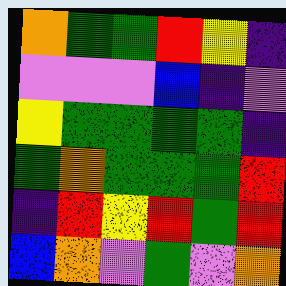[["orange", "green", "green", "red", "yellow", "indigo"], ["violet", "violet", "violet", "blue", "indigo", "violet"], ["yellow", "green", "green", "green", "green", "indigo"], ["green", "orange", "green", "green", "green", "red"], ["indigo", "red", "yellow", "red", "green", "red"], ["blue", "orange", "violet", "green", "violet", "orange"]]